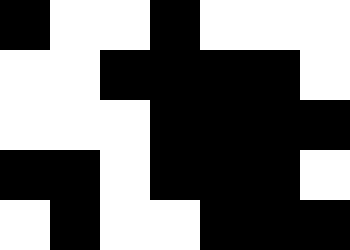[["black", "white", "white", "black", "white", "white", "white"], ["white", "white", "black", "black", "black", "black", "white"], ["white", "white", "white", "black", "black", "black", "black"], ["black", "black", "white", "black", "black", "black", "white"], ["white", "black", "white", "white", "black", "black", "black"]]